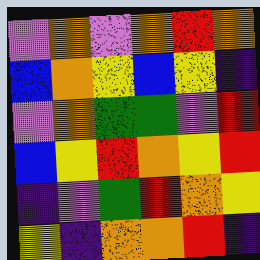[["violet", "orange", "violet", "orange", "red", "orange"], ["blue", "orange", "yellow", "blue", "yellow", "indigo"], ["violet", "orange", "green", "green", "violet", "red"], ["blue", "yellow", "red", "orange", "yellow", "red"], ["indigo", "violet", "green", "red", "orange", "yellow"], ["yellow", "indigo", "orange", "orange", "red", "indigo"]]